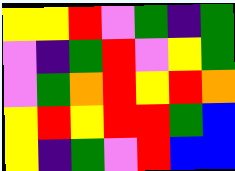[["yellow", "yellow", "red", "violet", "green", "indigo", "green"], ["violet", "indigo", "green", "red", "violet", "yellow", "green"], ["violet", "green", "orange", "red", "yellow", "red", "orange"], ["yellow", "red", "yellow", "red", "red", "green", "blue"], ["yellow", "indigo", "green", "violet", "red", "blue", "blue"]]